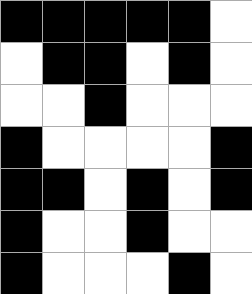[["black", "black", "black", "black", "black", "white"], ["white", "black", "black", "white", "black", "white"], ["white", "white", "black", "white", "white", "white"], ["black", "white", "white", "white", "white", "black"], ["black", "black", "white", "black", "white", "black"], ["black", "white", "white", "black", "white", "white"], ["black", "white", "white", "white", "black", "white"]]